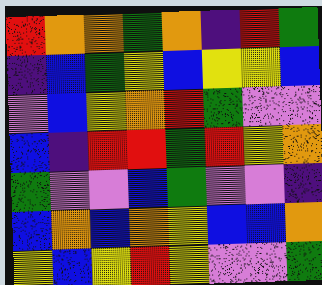[["red", "orange", "orange", "green", "orange", "indigo", "red", "green"], ["indigo", "blue", "green", "yellow", "blue", "yellow", "yellow", "blue"], ["violet", "blue", "yellow", "orange", "red", "green", "violet", "violet"], ["blue", "indigo", "red", "red", "green", "red", "yellow", "orange"], ["green", "violet", "violet", "blue", "green", "violet", "violet", "indigo"], ["blue", "orange", "blue", "orange", "yellow", "blue", "blue", "orange"], ["yellow", "blue", "yellow", "red", "yellow", "violet", "violet", "green"]]